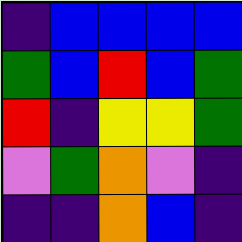[["indigo", "blue", "blue", "blue", "blue"], ["green", "blue", "red", "blue", "green"], ["red", "indigo", "yellow", "yellow", "green"], ["violet", "green", "orange", "violet", "indigo"], ["indigo", "indigo", "orange", "blue", "indigo"]]